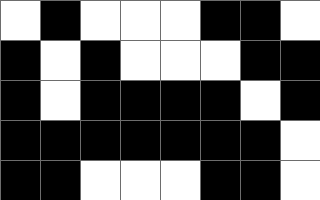[["white", "black", "white", "white", "white", "black", "black", "white"], ["black", "white", "black", "white", "white", "white", "black", "black"], ["black", "white", "black", "black", "black", "black", "white", "black"], ["black", "black", "black", "black", "black", "black", "black", "white"], ["black", "black", "white", "white", "white", "black", "black", "white"]]